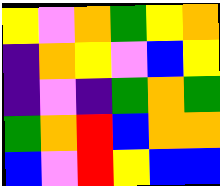[["yellow", "violet", "orange", "green", "yellow", "orange"], ["indigo", "orange", "yellow", "violet", "blue", "yellow"], ["indigo", "violet", "indigo", "green", "orange", "green"], ["green", "orange", "red", "blue", "orange", "orange"], ["blue", "violet", "red", "yellow", "blue", "blue"]]